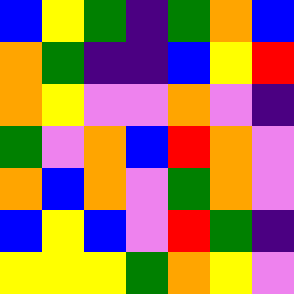[["blue", "yellow", "green", "indigo", "green", "orange", "blue"], ["orange", "green", "indigo", "indigo", "blue", "yellow", "red"], ["orange", "yellow", "violet", "violet", "orange", "violet", "indigo"], ["green", "violet", "orange", "blue", "red", "orange", "violet"], ["orange", "blue", "orange", "violet", "green", "orange", "violet"], ["blue", "yellow", "blue", "violet", "red", "green", "indigo"], ["yellow", "yellow", "yellow", "green", "orange", "yellow", "violet"]]